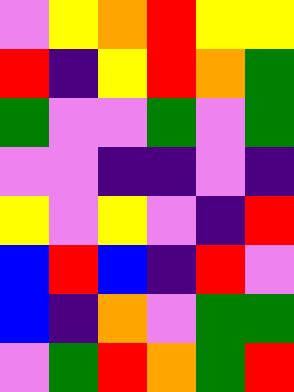[["violet", "yellow", "orange", "red", "yellow", "yellow"], ["red", "indigo", "yellow", "red", "orange", "green"], ["green", "violet", "violet", "green", "violet", "green"], ["violet", "violet", "indigo", "indigo", "violet", "indigo"], ["yellow", "violet", "yellow", "violet", "indigo", "red"], ["blue", "red", "blue", "indigo", "red", "violet"], ["blue", "indigo", "orange", "violet", "green", "green"], ["violet", "green", "red", "orange", "green", "red"]]